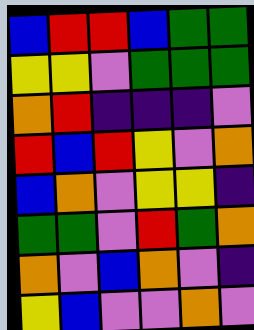[["blue", "red", "red", "blue", "green", "green"], ["yellow", "yellow", "violet", "green", "green", "green"], ["orange", "red", "indigo", "indigo", "indigo", "violet"], ["red", "blue", "red", "yellow", "violet", "orange"], ["blue", "orange", "violet", "yellow", "yellow", "indigo"], ["green", "green", "violet", "red", "green", "orange"], ["orange", "violet", "blue", "orange", "violet", "indigo"], ["yellow", "blue", "violet", "violet", "orange", "violet"]]